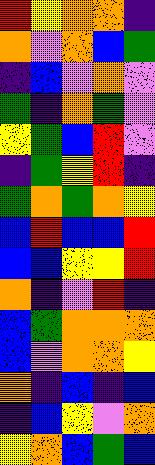[["red", "yellow", "orange", "orange", "indigo"], ["orange", "violet", "orange", "blue", "green"], ["indigo", "blue", "violet", "orange", "violet"], ["green", "indigo", "orange", "green", "violet"], ["yellow", "green", "blue", "red", "violet"], ["indigo", "green", "yellow", "red", "indigo"], ["green", "orange", "green", "orange", "yellow"], ["blue", "red", "blue", "blue", "red"], ["blue", "blue", "yellow", "yellow", "red"], ["orange", "indigo", "violet", "red", "indigo"], ["blue", "green", "orange", "orange", "orange"], ["blue", "violet", "orange", "orange", "yellow"], ["orange", "indigo", "blue", "indigo", "blue"], ["indigo", "blue", "yellow", "violet", "orange"], ["yellow", "orange", "blue", "green", "blue"]]